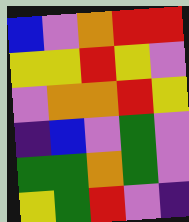[["blue", "violet", "orange", "red", "red"], ["yellow", "yellow", "red", "yellow", "violet"], ["violet", "orange", "orange", "red", "yellow"], ["indigo", "blue", "violet", "green", "violet"], ["green", "green", "orange", "green", "violet"], ["yellow", "green", "red", "violet", "indigo"]]